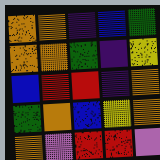[["orange", "orange", "indigo", "blue", "green"], ["orange", "orange", "green", "indigo", "yellow"], ["blue", "red", "red", "indigo", "orange"], ["green", "orange", "blue", "yellow", "orange"], ["orange", "violet", "red", "red", "violet"]]